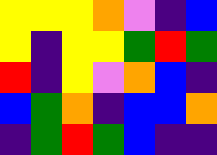[["yellow", "yellow", "yellow", "orange", "violet", "indigo", "blue"], ["yellow", "indigo", "yellow", "yellow", "green", "red", "green"], ["red", "indigo", "yellow", "violet", "orange", "blue", "indigo"], ["blue", "green", "orange", "indigo", "blue", "blue", "orange"], ["indigo", "green", "red", "green", "blue", "indigo", "indigo"]]